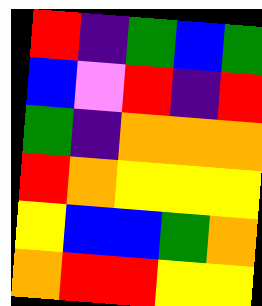[["red", "indigo", "green", "blue", "green"], ["blue", "violet", "red", "indigo", "red"], ["green", "indigo", "orange", "orange", "orange"], ["red", "orange", "yellow", "yellow", "yellow"], ["yellow", "blue", "blue", "green", "orange"], ["orange", "red", "red", "yellow", "yellow"]]